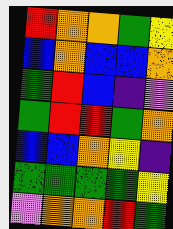[["red", "orange", "orange", "green", "yellow"], ["blue", "orange", "blue", "blue", "orange"], ["green", "red", "blue", "indigo", "violet"], ["green", "red", "red", "green", "orange"], ["blue", "blue", "orange", "yellow", "indigo"], ["green", "green", "green", "green", "yellow"], ["violet", "orange", "orange", "red", "green"]]